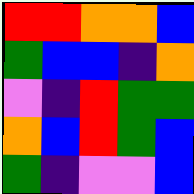[["red", "red", "orange", "orange", "blue"], ["green", "blue", "blue", "indigo", "orange"], ["violet", "indigo", "red", "green", "green"], ["orange", "blue", "red", "green", "blue"], ["green", "indigo", "violet", "violet", "blue"]]